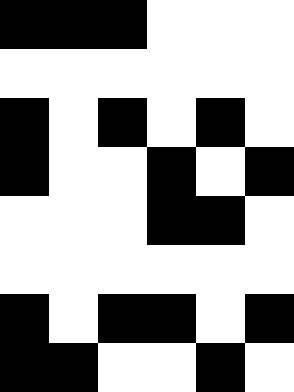[["black", "black", "black", "white", "white", "white"], ["white", "white", "white", "white", "white", "white"], ["black", "white", "black", "white", "black", "white"], ["black", "white", "white", "black", "white", "black"], ["white", "white", "white", "black", "black", "white"], ["white", "white", "white", "white", "white", "white"], ["black", "white", "black", "black", "white", "black"], ["black", "black", "white", "white", "black", "white"]]